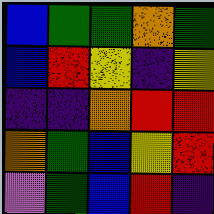[["blue", "green", "green", "orange", "green"], ["blue", "red", "yellow", "indigo", "yellow"], ["indigo", "indigo", "orange", "red", "red"], ["orange", "green", "blue", "yellow", "red"], ["violet", "green", "blue", "red", "indigo"]]